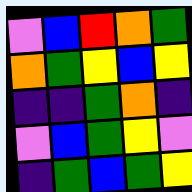[["violet", "blue", "red", "orange", "green"], ["orange", "green", "yellow", "blue", "yellow"], ["indigo", "indigo", "green", "orange", "indigo"], ["violet", "blue", "green", "yellow", "violet"], ["indigo", "green", "blue", "green", "yellow"]]